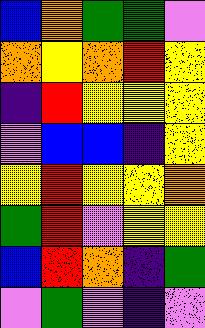[["blue", "orange", "green", "green", "violet"], ["orange", "yellow", "orange", "red", "yellow"], ["indigo", "red", "yellow", "yellow", "yellow"], ["violet", "blue", "blue", "indigo", "yellow"], ["yellow", "red", "yellow", "yellow", "orange"], ["green", "red", "violet", "yellow", "yellow"], ["blue", "red", "orange", "indigo", "green"], ["violet", "green", "violet", "indigo", "violet"]]